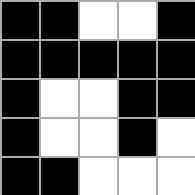[["black", "black", "white", "white", "black"], ["black", "black", "black", "black", "black"], ["black", "white", "white", "black", "black"], ["black", "white", "white", "black", "white"], ["black", "black", "white", "white", "white"]]